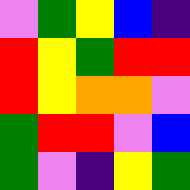[["violet", "green", "yellow", "blue", "indigo"], ["red", "yellow", "green", "red", "red"], ["red", "yellow", "orange", "orange", "violet"], ["green", "red", "red", "violet", "blue"], ["green", "violet", "indigo", "yellow", "green"]]